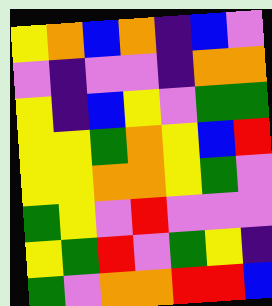[["yellow", "orange", "blue", "orange", "indigo", "blue", "violet"], ["violet", "indigo", "violet", "violet", "indigo", "orange", "orange"], ["yellow", "indigo", "blue", "yellow", "violet", "green", "green"], ["yellow", "yellow", "green", "orange", "yellow", "blue", "red"], ["yellow", "yellow", "orange", "orange", "yellow", "green", "violet"], ["green", "yellow", "violet", "red", "violet", "violet", "violet"], ["yellow", "green", "red", "violet", "green", "yellow", "indigo"], ["green", "violet", "orange", "orange", "red", "red", "blue"]]